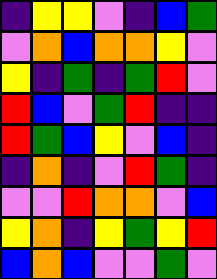[["indigo", "yellow", "yellow", "violet", "indigo", "blue", "green"], ["violet", "orange", "blue", "orange", "orange", "yellow", "violet"], ["yellow", "indigo", "green", "indigo", "green", "red", "violet"], ["red", "blue", "violet", "green", "red", "indigo", "indigo"], ["red", "green", "blue", "yellow", "violet", "blue", "indigo"], ["indigo", "orange", "indigo", "violet", "red", "green", "indigo"], ["violet", "violet", "red", "orange", "orange", "violet", "blue"], ["yellow", "orange", "indigo", "yellow", "green", "yellow", "red"], ["blue", "orange", "blue", "violet", "violet", "green", "violet"]]